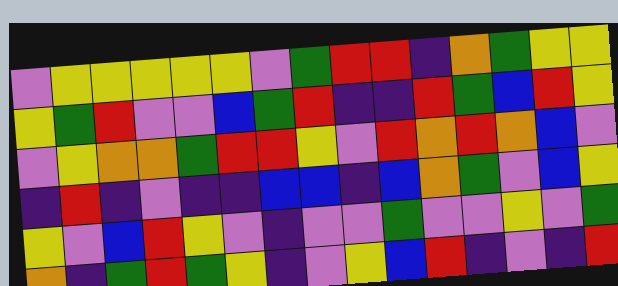[["violet", "yellow", "yellow", "yellow", "yellow", "yellow", "violet", "green", "red", "red", "indigo", "orange", "green", "yellow", "yellow"], ["yellow", "green", "red", "violet", "violet", "blue", "green", "red", "indigo", "indigo", "red", "green", "blue", "red", "yellow"], ["violet", "yellow", "orange", "orange", "green", "red", "red", "yellow", "violet", "red", "orange", "red", "orange", "blue", "violet"], ["indigo", "red", "indigo", "violet", "indigo", "indigo", "blue", "blue", "indigo", "blue", "orange", "green", "violet", "blue", "yellow"], ["yellow", "violet", "blue", "red", "yellow", "violet", "indigo", "violet", "violet", "green", "violet", "violet", "yellow", "violet", "green"], ["orange", "indigo", "green", "red", "green", "yellow", "indigo", "violet", "yellow", "blue", "red", "indigo", "violet", "indigo", "red"]]